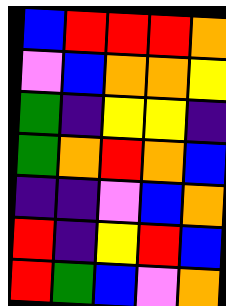[["blue", "red", "red", "red", "orange"], ["violet", "blue", "orange", "orange", "yellow"], ["green", "indigo", "yellow", "yellow", "indigo"], ["green", "orange", "red", "orange", "blue"], ["indigo", "indigo", "violet", "blue", "orange"], ["red", "indigo", "yellow", "red", "blue"], ["red", "green", "blue", "violet", "orange"]]